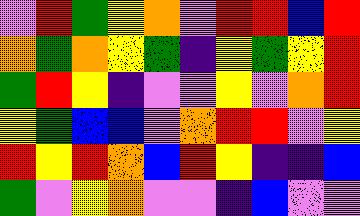[["violet", "red", "green", "yellow", "orange", "violet", "red", "red", "blue", "red"], ["orange", "green", "orange", "yellow", "green", "indigo", "yellow", "green", "yellow", "red"], ["green", "red", "yellow", "indigo", "violet", "violet", "yellow", "violet", "orange", "red"], ["yellow", "green", "blue", "blue", "violet", "orange", "red", "red", "violet", "yellow"], ["red", "yellow", "red", "orange", "blue", "red", "yellow", "indigo", "indigo", "blue"], ["green", "violet", "yellow", "orange", "violet", "violet", "indigo", "blue", "violet", "violet"]]